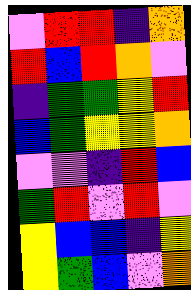[["violet", "red", "red", "indigo", "orange"], ["red", "blue", "red", "orange", "violet"], ["indigo", "green", "green", "yellow", "red"], ["blue", "green", "yellow", "yellow", "orange"], ["violet", "violet", "indigo", "red", "blue"], ["green", "red", "violet", "red", "violet"], ["yellow", "blue", "blue", "indigo", "yellow"], ["yellow", "green", "blue", "violet", "orange"]]